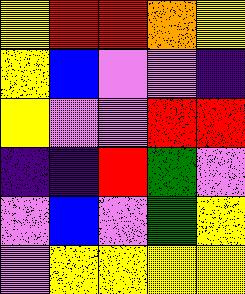[["yellow", "red", "red", "orange", "yellow"], ["yellow", "blue", "violet", "violet", "indigo"], ["yellow", "violet", "violet", "red", "red"], ["indigo", "indigo", "red", "green", "violet"], ["violet", "blue", "violet", "green", "yellow"], ["violet", "yellow", "yellow", "yellow", "yellow"]]